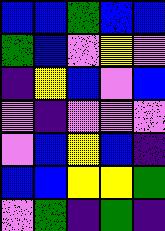[["blue", "blue", "green", "blue", "blue"], ["green", "blue", "violet", "yellow", "violet"], ["indigo", "yellow", "blue", "violet", "blue"], ["violet", "indigo", "violet", "violet", "violet"], ["violet", "blue", "yellow", "blue", "indigo"], ["blue", "blue", "yellow", "yellow", "green"], ["violet", "green", "indigo", "green", "indigo"]]